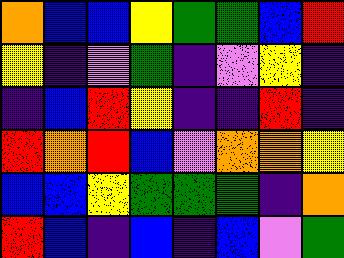[["orange", "blue", "blue", "yellow", "green", "green", "blue", "red"], ["yellow", "indigo", "violet", "green", "indigo", "violet", "yellow", "indigo"], ["indigo", "blue", "red", "yellow", "indigo", "indigo", "red", "indigo"], ["red", "orange", "red", "blue", "violet", "orange", "orange", "yellow"], ["blue", "blue", "yellow", "green", "green", "green", "indigo", "orange"], ["red", "blue", "indigo", "blue", "indigo", "blue", "violet", "green"]]